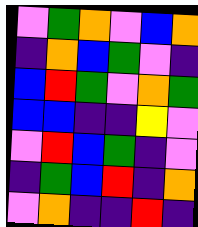[["violet", "green", "orange", "violet", "blue", "orange"], ["indigo", "orange", "blue", "green", "violet", "indigo"], ["blue", "red", "green", "violet", "orange", "green"], ["blue", "blue", "indigo", "indigo", "yellow", "violet"], ["violet", "red", "blue", "green", "indigo", "violet"], ["indigo", "green", "blue", "red", "indigo", "orange"], ["violet", "orange", "indigo", "indigo", "red", "indigo"]]